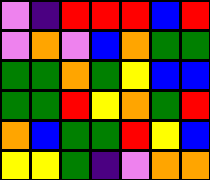[["violet", "indigo", "red", "red", "red", "blue", "red"], ["violet", "orange", "violet", "blue", "orange", "green", "green"], ["green", "green", "orange", "green", "yellow", "blue", "blue"], ["green", "green", "red", "yellow", "orange", "green", "red"], ["orange", "blue", "green", "green", "red", "yellow", "blue"], ["yellow", "yellow", "green", "indigo", "violet", "orange", "orange"]]